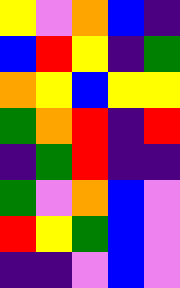[["yellow", "violet", "orange", "blue", "indigo"], ["blue", "red", "yellow", "indigo", "green"], ["orange", "yellow", "blue", "yellow", "yellow"], ["green", "orange", "red", "indigo", "red"], ["indigo", "green", "red", "indigo", "indigo"], ["green", "violet", "orange", "blue", "violet"], ["red", "yellow", "green", "blue", "violet"], ["indigo", "indigo", "violet", "blue", "violet"]]